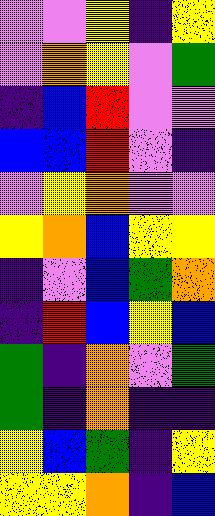[["violet", "violet", "yellow", "indigo", "yellow"], ["violet", "orange", "yellow", "violet", "green"], ["indigo", "blue", "red", "violet", "violet"], ["blue", "blue", "red", "violet", "indigo"], ["violet", "yellow", "orange", "violet", "violet"], ["yellow", "orange", "blue", "yellow", "yellow"], ["indigo", "violet", "blue", "green", "orange"], ["indigo", "red", "blue", "yellow", "blue"], ["green", "indigo", "orange", "violet", "green"], ["green", "indigo", "orange", "indigo", "indigo"], ["yellow", "blue", "green", "indigo", "yellow"], ["yellow", "yellow", "orange", "indigo", "blue"]]